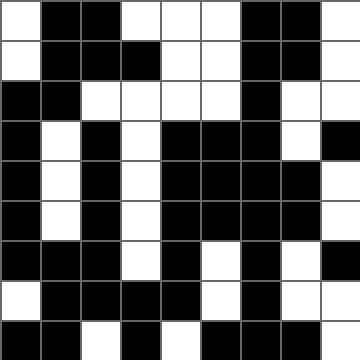[["white", "black", "black", "white", "white", "white", "black", "black", "white"], ["white", "black", "black", "black", "white", "white", "black", "black", "white"], ["black", "black", "white", "white", "white", "white", "black", "white", "white"], ["black", "white", "black", "white", "black", "black", "black", "white", "black"], ["black", "white", "black", "white", "black", "black", "black", "black", "white"], ["black", "white", "black", "white", "black", "black", "black", "black", "white"], ["black", "black", "black", "white", "black", "white", "black", "white", "black"], ["white", "black", "black", "black", "black", "white", "black", "white", "white"], ["black", "black", "white", "black", "white", "black", "black", "black", "white"]]